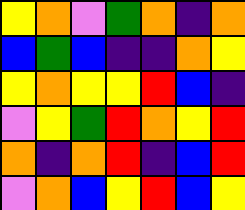[["yellow", "orange", "violet", "green", "orange", "indigo", "orange"], ["blue", "green", "blue", "indigo", "indigo", "orange", "yellow"], ["yellow", "orange", "yellow", "yellow", "red", "blue", "indigo"], ["violet", "yellow", "green", "red", "orange", "yellow", "red"], ["orange", "indigo", "orange", "red", "indigo", "blue", "red"], ["violet", "orange", "blue", "yellow", "red", "blue", "yellow"]]